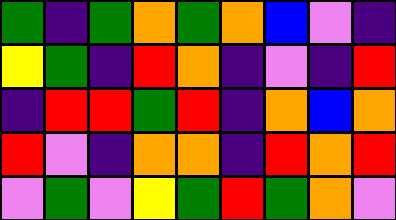[["green", "indigo", "green", "orange", "green", "orange", "blue", "violet", "indigo"], ["yellow", "green", "indigo", "red", "orange", "indigo", "violet", "indigo", "red"], ["indigo", "red", "red", "green", "red", "indigo", "orange", "blue", "orange"], ["red", "violet", "indigo", "orange", "orange", "indigo", "red", "orange", "red"], ["violet", "green", "violet", "yellow", "green", "red", "green", "orange", "violet"]]